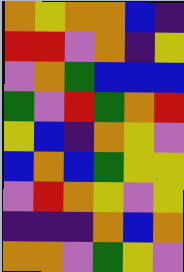[["orange", "yellow", "orange", "orange", "blue", "indigo"], ["red", "red", "violet", "orange", "indigo", "yellow"], ["violet", "orange", "green", "blue", "blue", "blue"], ["green", "violet", "red", "green", "orange", "red"], ["yellow", "blue", "indigo", "orange", "yellow", "violet"], ["blue", "orange", "blue", "green", "yellow", "yellow"], ["violet", "red", "orange", "yellow", "violet", "yellow"], ["indigo", "indigo", "indigo", "orange", "blue", "orange"], ["orange", "orange", "violet", "green", "yellow", "violet"]]